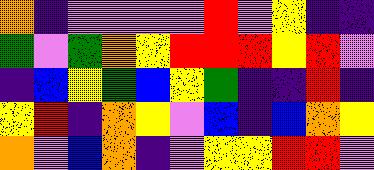[["orange", "indigo", "violet", "violet", "violet", "violet", "red", "violet", "yellow", "indigo", "indigo"], ["green", "violet", "green", "orange", "yellow", "red", "red", "red", "yellow", "red", "violet"], ["indigo", "blue", "yellow", "green", "blue", "yellow", "green", "indigo", "indigo", "red", "indigo"], ["yellow", "red", "indigo", "orange", "yellow", "violet", "blue", "indigo", "blue", "orange", "yellow"], ["orange", "violet", "blue", "orange", "indigo", "violet", "yellow", "yellow", "red", "red", "violet"]]